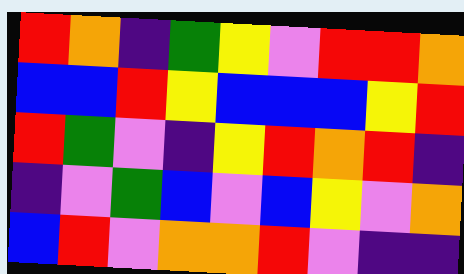[["red", "orange", "indigo", "green", "yellow", "violet", "red", "red", "orange"], ["blue", "blue", "red", "yellow", "blue", "blue", "blue", "yellow", "red"], ["red", "green", "violet", "indigo", "yellow", "red", "orange", "red", "indigo"], ["indigo", "violet", "green", "blue", "violet", "blue", "yellow", "violet", "orange"], ["blue", "red", "violet", "orange", "orange", "red", "violet", "indigo", "indigo"]]